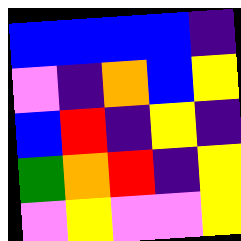[["blue", "blue", "blue", "blue", "indigo"], ["violet", "indigo", "orange", "blue", "yellow"], ["blue", "red", "indigo", "yellow", "indigo"], ["green", "orange", "red", "indigo", "yellow"], ["violet", "yellow", "violet", "violet", "yellow"]]